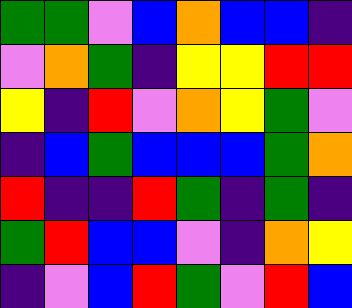[["green", "green", "violet", "blue", "orange", "blue", "blue", "indigo"], ["violet", "orange", "green", "indigo", "yellow", "yellow", "red", "red"], ["yellow", "indigo", "red", "violet", "orange", "yellow", "green", "violet"], ["indigo", "blue", "green", "blue", "blue", "blue", "green", "orange"], ["red", "indigo", "indigo", "red", "green", "indigo", "green", "indigo"], ["green", "red", "blue", "blue", "violet", "indigo", "orange", "yellow"], ["indigo", "violet", "blue", "red", "green", "violet", "red", "blue"]]